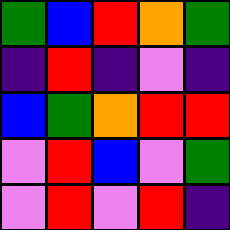[["green", "blue", "red", "orange", "green"], ["indigo", "red", "indigo", "violet", "indigo"], ["blue", "green", "orange", "red", "red"], ["violet", "red", "blue", "violet", "green"], ["violet", "red", "violet", "red", "indigo"]]